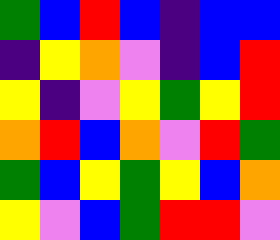[["green", "blue", "red", "blue", "indigo", "blue", "blue"], ["indigo", "yellow", "orange", "violet", "indigo", "blue", "red"], ["yellow", "indigo", "violet", "yellow", "green", "yellow", "red"], ["orange", "red", "blue", "orange", "violet", "red", "green"], ["green", "blue", "yellow", "green", "yellow", "blue", "orange"], ["yellow", "violet", "blue", "green", "red", "red", "violet"]]